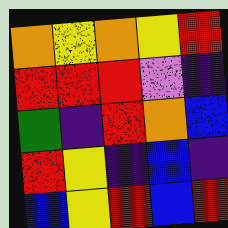[["orange", "yellow", "orange", "yellow", "red"], ["red", "red", "red", "violet", "indigo"], ["green", "indigo", "red", "orange", "blue"], ["red", "yellow", "indigo", "blue", "indigo"], ["blue", "yellow", "red", "blue", "red"]]